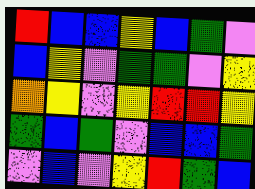[["red", "blue", "blue", "yellow", "blue", "green", "violet"], ["blue", "yellow", "violet", "green", "green", "violet", "yellow"], ["orange", "yellow", "violet", "yellow", "red", "red", "yellow"], ["green", "blue", "green", "violet", "blue", "blue", "green"], ["violet", "blue", "violet", "yellow", "red", "green", "blue"]]